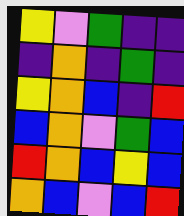[["yellow", "violet", "green", "indigo", "indigo"], ["indigo", "orange", "indigo", "green", "indigo"], ["yellow", "orange", "blue", "indigo", "red"], ["blue", "orange", "violet", "green", "blue"], ["red", "orange", "blue", "yellow", "blue"], ["orange", "blue", "violet", "blue", "red"]]